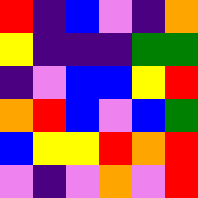[["red", "indigo", "blue", "violet", "indigo", "orange"], ["yellow", "indigo", "indigo", "indigo", "green", "green"], ["indigo", "violet", "blue", "blue", "yellow", "red"], ["orange", "red", "blue", "violet", "blue", "green"], ["blue", "yellow", "yellow", "red", "orange", "red"], ["violet", "indigo", "violet", "orange", "violet", "red"]]